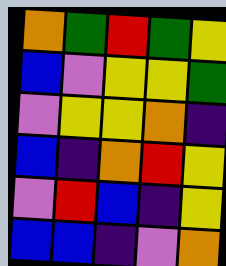[["orange", "green", "red", "green", "yellow"], ["blue", "violet", "yellow", "yellow", "green"], ["violet", "yellow", "yellow", "orange", "indigo"], ["blue", "indigo", "orange", "red", "yellow"], ["violet", "red", "blue", "indigo", "yellow"], ["blue", "blue", "indigo", "violet", "orange"]]